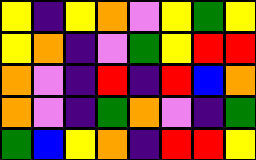[["yellow", "indigo", "yellow", "orange", "violet", "yellow", "green", "yellow"], ["yellow", "orange", "indigo", "violet", "green", "yellow", "red", "red"], ["orange", "violet", "indigo", "red", "indigo", "red", "blue", "orange"], ["orange", "violet", "indigo", "green", "orange", "violet", "indigo", "green"], ["green", "blue", "yellow", "orange", "indigo", "red", "red", "yellow"]]